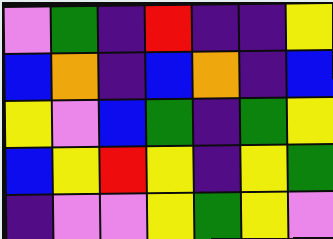[["violet", "green", "indigo", "red", "indigo", "indigo", "yellow"], ["blue", "orange", "indigo", "blue", "orange", "indigo", "blue"], ["yellow", "violet", "blue", "green", "indigo", "green", "yellow"], ["blue", "yellow", "red", "yellow", "indigo", "yellow", "green"], ["indigo", "violet", "violet", "yellow", "green", "yellow", "violet"]]